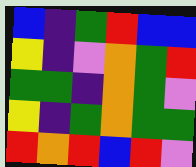[["blue", "indigo", "green", "red", "blue", "blue"], ["yellow", "indigo", "violet", "orange", "green", "red"], ["green", "green", "indigo", "orange", "green", "violet"], ["yellow", "indigo", "green", "orange", "green", "green"], ["red", "orange", "red", "blue", "red", "violet"]]